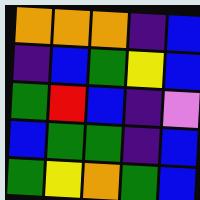[["orange", "orange", "orange", "indigo", "blue"], ["indigo", "blue", "green", "yellow", "blue"], ["green", "red", "blue", "indigo", "violet"], ["blue", "green", "green", "indigo", "blue"], ["green", "yellow", "orange", "green", "blue"]]